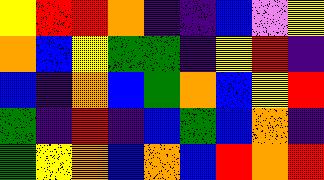[["yellow", "red", "red", "orange", "indigo", "indigo", "blue", "violet", "yellow"], ["orange", "blue", "yellow", "green", "green", "indigo", "yellow", "red", "indigo"], ["blue", "indigo", "orange", "blue", "green", "orange", "blue", "yellow", "red"], ["green", "indigo", "red", "indigo", "blue", "green", "blue", "orange", "indigo"], ["green", "yellow", "orange", "blue", "orange", "blue", "red", "orange", "red"]]